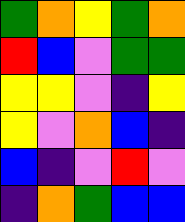[["green", "orange", "yellow", "green", "orange"], ["red", "blue", "violet", "green", "green"], ["yellow", "yellow", "violet", "indigo", "yellow"], ["yellow", "violet", "orange", "blue", "indigo"], ["blue", "indigo", "violet", "red", "violet"], ["indigo", "orange", "green", "blue", "blue"]]